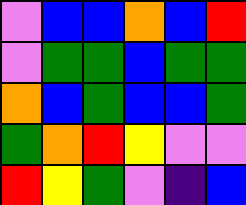[["violet", "blue", "blue", "orange", "blue", "red"], ["violet", "green", "green", "blue", "green", "green"], ["orange", "blue", "green", "blue", "blue", "green"], ["green", "orange", "red", "yellow", "violet", "violet"], ["red", "yellow", "green", "violet", "indigo", "blue"]]